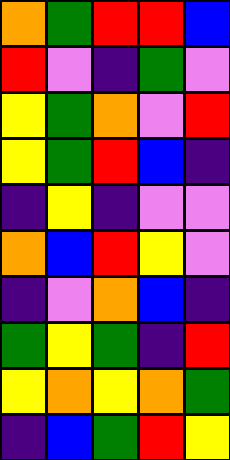[["orange", "green", "red", "red", "blue"], ["red", "violet", "indigo", "green", "violet"], ["yellow", "green", "orange", "violet", "red"], ["yellow", "green", "red", "blue", "indigo"], ["indigo", "yellow", "indigo", "violet", "violet"], ["orange", "blue", "red", "yellow", "violet"], ["indigo", "violet", "orange", "blue", "indigo"], ["green", "yellow", "green", "indigo", "red"], ["yellow", "orange", "yellow", "orange", "green"], ["indigo", "blue", "green", "red", "yellow"]]